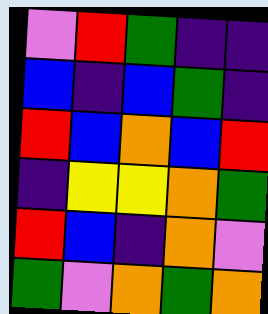[["violet", "red", "green", "indigo", "indigo"], ["blue", "indigo", "blue", "green", "indigo"], ["red", "blue", "orange", "blue", "red"], ["indigo", "yellow", "yellow", "orange", "green"], ["red", "blue", "indigo", "orange", "violet"], ["green", "violet", "orange", "green", "orange"]]